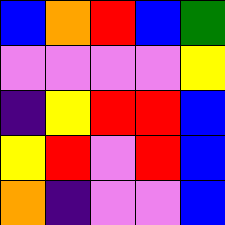[["blue", "orange", "red", "blue", "green"], ["violet", "violet", "violet", "violet", "yellow"], ["indigo", "yellow", "red", "red", "blue"], ["yellow", "red", "violet", "red", "blue"], ["orange", "indigo", "violet", "violet", "blue"]]